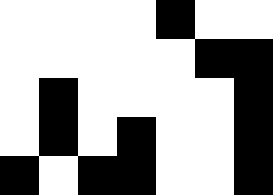[["white", "white", "white", "white", "black", "white", "white"], ["white", "white", "white", "white", "white", "black", "black"], ["white", "black", "white", "white", "white", "white", "black"], ["white", "black", "white", "black", "white", "white", "black"], ["black", "white", "black", "black", "white", "white", "black"]]